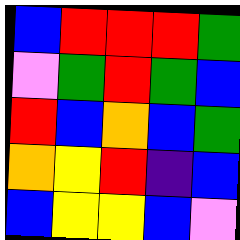[["blue", "red", "red", "red", "green"], ["violet", "green", "red", "green", "blue"], ["red", "blue", "orange", "blue", "green"], ["orange", "yellow", "red", "indigo", "blue"], ["blue", "yellow", "yellow", "blue", "violet"]]